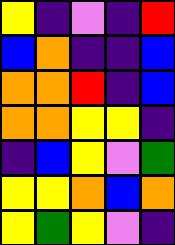[["yellow", "indigo", "violet", "indigo", "red"], ["blue", "orange", "indigo", "indigo", "blue"], ["orange", "orange", "red", "indigo", "blue"], ["orange", "orange", "yellow", "yellow", "indigo"], ["indigo", "blue", "yellow", "violet", "green"], ["yellow", "yellow", "orange", "blue", "orange"], ["yellow", "green", "yellow", "violet", "indigo"]]